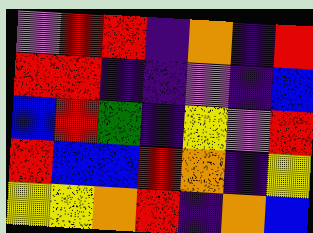[["violet", "red", "red", "indigo", "orange", "indigo", "red"], ["red", "red", "indigo", "indigo", "violet", "indigo", "blue"], ["blue", "red", "green", "indigo", "yellow", "violet", "red"], ["red", "blue", "blue", "red", "orange", "indigo", "yellow"], ["yellow", "yellow", "orange", "red", "indigo", "orange", "blue"]]